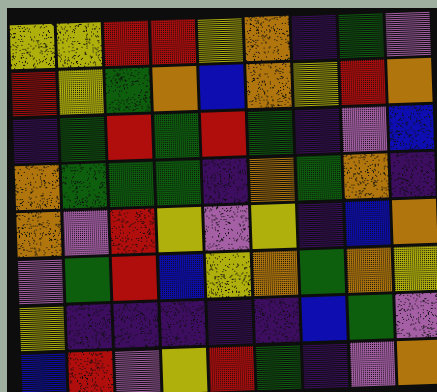[["yellow", "yellow", "red", "red", "yellow", "orange", "indigo", "green", "violet"], ["red", "yellow", "green", "orange", "blue", "orange", "yellow", "red", "orange"], ["indigo", "green", "red", "green", "red", "green", "indigo", "violet", "blue"], ["orange", "green", "green", "green", "indigo", "orange", "green", "orange", "indigo"], ["orange", "violet", "red", "yellow", "violet", "yellow", "indigo", "blue", "orange"], ["violet", "green", "red", "blue", "yellow", "orange", "green", "orange", "yellow"], ["yellow", "indigo", "indigo", "indigo", "indigo", "indigo", "blue", "green", "violet"], ["blue", "red", "violet", "yellow", "red", "green", "indigo", "violet", "orange"]]